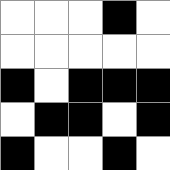[["white", "white", "white", "black", "white"], ["white", "white", "white", "white", "white"], ["black", "white", "black", "black", "black"], ["white", "black", "black", "white", "black"], ["black", "white", "white", "black", "white"]]